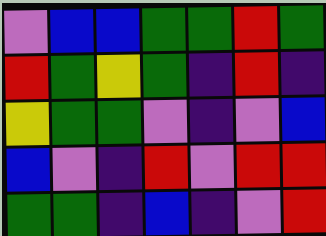[["violet", "blue", "blue", "green", "green", "red", "green"], ["red", "green", "yellow", "green", "indigo", "red", "indigo"], ["yellow", "green", "green", "violet", "indigo", "violet", "blue"], ["blue", "violet", "indigo", "red", "violet", "red", "red"], ["green", "green", "indigo", "blue", "indigo", "violet", "red"]]